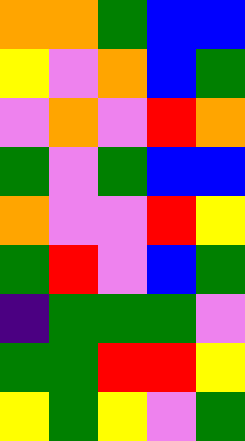[["orange", "orange", "green", "blue", "blue"], ["yellow", "violet", "orange", "blue", "green"], ["violet", "orange", "violet", "red", "orange"], ["green", "violet", "green", "blue", "blue"], ["orange", "violet", "violet", "red", "yellow"], ["green", "red", "violet", "blue", "green"], ["indigo", "green", "green", "green", "violet"], ["green", "green", "red", "red", "yellow"], ["yellow", "green", "yellow", "violet", "green"]]